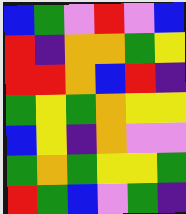[["blue", "green", "violet", "red", "violet", "blue"], ["red", "indigo", "orange", "orange", "green", "yellow"], ["red", "red", "orange", "blue", "red", "indigo"], ["green", "yellow", "green", "orange", "yellow", "yellow"], ["blue", "yellow", "indigo", "orange", "violet", "violet"], ["green", "orange", "green", "yellow", "yellow", "green"], ["red", "green", "blue", "violet", "green", "indigo"]]